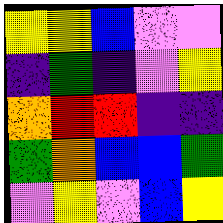[["yellow", "yellow", "blue", "violet", "violet"], ["indigo", "green", "indigo", "violet", "yellow"], ["orange", "red", "red", "indigo", "indigo"], ["green", "orange", "blue", "blue", "green"], ["violet", "yellow", "violet", "blue", "yellow"]]